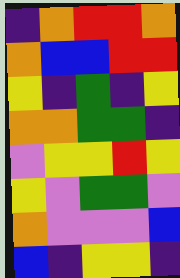[["indigo", "orange", "red", "red", "orange"], ["orange", "blue", "blue", "red", "red"], ["yellow", "indigo", "green", "indigo", "yellow"], ["orange", "orange", "green", "green", "indigo"], ["violet", "yellow", "yellow", "red", "yellow"], ["yellow", "violet", "green", "green", "violet"], ["orange", "violet", "violet", "violet", "blue"], ["blue", "indigo", "yellow", "yellow", "indigo"]]